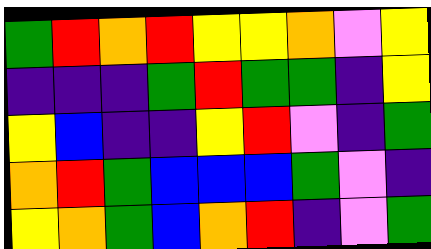[["green", "red", "orange", "red", "yellow", "yellow", "orange", "violet", "yellow"], ["indigo", "indigo", "indigo", "green", "red", "green", "green", "indigo", "yellow"], ["yellow", "blue", "indigo", "indigo", "yellow", "red", "violet", "indigo", "green"], ["orange", "red", "green", "blue", "blue", "blue", "green", "violet", "indigo"], ["yellow", "orange", "green", "blue", "orange", "red", "indigo", "violet", "green"]]